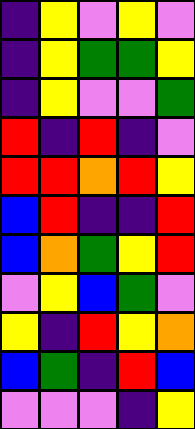[["indigo", "yellow", "violet", "yellow", "violet"], ["indigo", "yellow", "green", "green", "yellow"], ["indigo", "yellow", "violet", "violet", "green"], ["red", "indigo", "red", "indigo", "violet"], ["red", "red", "orange", "red", "yellow"], ["blue", "red", "indigo", "indigo", "red"], ["blue", "orange", "green", "yellow", "red"], ["violet", "yellow", "blue", "green", "violet"], ["yellow", "indigo", "red", "yellow", "orange"], ["blue", "green", "indigo", "red", "blue"], ["violet", "violet", "violet", "indigo", "yellow"]]